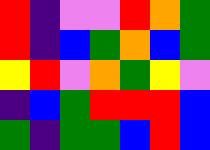[["red", "indigo", "violet", "violet", "red", "orange", "green"], ["red", "indigo", "blue", "green", "orange", "blue", "green"], ["yellow", "red", "violet", "orange", "green", "yellow", "violet"], ["indigo", "blue", "green", "red", "red", "red", "blue"], ["green", "indigo", "green", "green", "blue", "red", "blue"]]